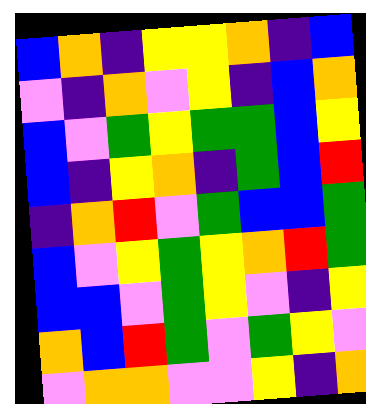[["blue", "orange", "indigo", "yellow", "yellow", "orange", "indigo", "blue"], ["violet", "indigo", "orange", "violet", "yellow", "indigo", "blue", "orange"], ["blue", "violet", "green", "yellow", "green", "green", "blue", "yellow"], ["blue", "indigo", "yellow", "orange", "indigo", "green", "blue", "red"], ["indigo", "orange", "red", "violet", "green", "blue", "blue", "green"], ["blue", "violet", "yellow", "green", "yellow", "orange", "red", "green"], ["blue", "blue", "violet", "green", "yellow", "violet", "indigo", "yellow"], ["orange", "blue", "red", "green", "violet", "green", "yellow", "violet"], ["violet", "orange", "orange", "violet", "violet", "yellow", "indigo", "orange"]]